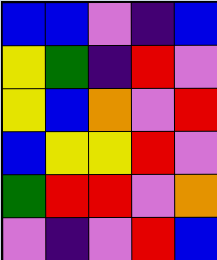[["blue", "blue", "violet", "indigo", "blue"], ["yellow", "green", "indigo", "red", "violet"], ["yellow", "blue", "orange", "violet", "red"], ["blue", "yellow", "yellow", "red", "violet"], ["green", "red", "red", "violet", "orange"], ["violet", "indigo", "violet", "red", "blue"]]